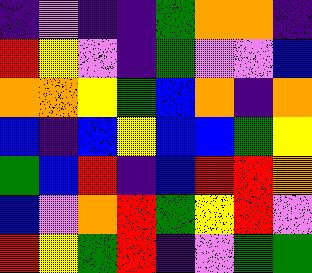[["indigo", "violet", "indigo", "indigo", "green", "orange", "orange", "indigo"], ["red", "yellow", "violet", "indigo", "green", "violet", "violet", "blue"], ["orange", "orange", "yellow", "green", "blue", "orange", "indigo", "orange"], ["blue", "indigo", "blue", "yellow", "blue", "blue", "green", "yellow"], ["green", "blue", "red", "indigo", "blue", "red", "red", "orange"], ["blue", "violet", "orange", "red", "green", "yellow", "red", "violet"], ["red", "yellow", "green", "red", "indigo", "violet", "green", "green"]]